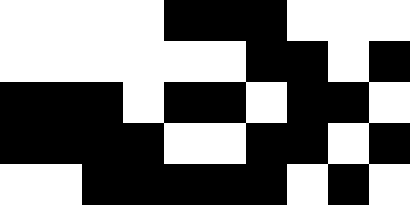[["white", "white", "white", "white", "black", "black", "black", "white", "white", "white"], ["white", "white", "white", "white", "white", "white", "black", "black", "white", "black"], ["black", "black", "black", "white", "black", "black", "white", "black", "black", "white"], ["black", "black", "black", "black", "white", "white", "black", "black", "white", "black"], ["white", "white", "black", "black", "black", "black", "black", "white", "black", "white"]]